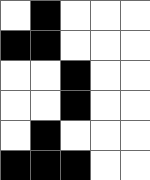[["white", "black", "white", "white", "white"], ["black", "black", "white", "white", "white"], ["white", "white", "black", "white", "white"], ["white", "white", "black", "white", "white"], ["white", "black", "white", "white", "white"], ["black", "black", "black", "white", "white"]]